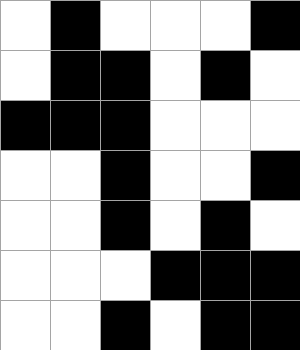[["white", "black", "white", "white", "white", "black"], ["white", "black", "black", "white", "black", "white"], ["black", "black", "black", "white", "white", "white"], ["white", "white", "black", "white", "white", "black"], ["white", "white", "black", "white", "black", "white"], ["white", "white", "white", "black", "black", "black"], ["white", "white", "black", "white", "black", "black"]]